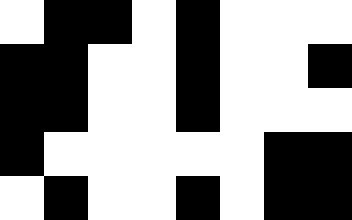[["white", "black", "black", "white", "black", "white", "white", "white"], ["black", "black", "white", "white", "black", "white", "white", "black"], ["black", "black", "white", "white", "black", "white", "white", "white"], ["black", "white", "white", "white", "white", "white", "black", "black"], ["white", "black", "white", "white", "black", "white", "black", "black"]]